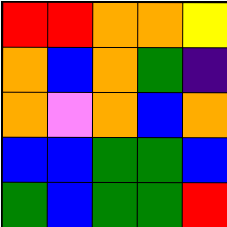[["red", "red", "orange", "orange", "yellow"], ["orange", "blue", "orange", "green", "indigo"], ["orange", "violet", "orange", "blue", "orange"], ["blue", "blue", "green", "green", "blue"], ["green", "blue", "green", "green", "red"]]